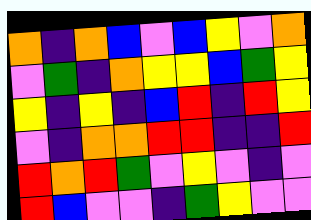[["orange", "indigo", "orange", "blue", "violet", "blue", "yellow", "violet", "orange"], ["violet", "green", "indigo", "orange", "yellow", "yellow", "blue", "green", "yellow"], ["yellow", "indigo", "yellow", "indigo", "blue", "red", "indigo", "red", "yellow"], ["violet", "indigo", "orange", "orange", "red", "red", "indigo", "indigo", "red"], ["red", "orange", "red", "green", "violet", "yellow", "violet", "indigo", "violet"], ["red", "blue", "violet", "violet", "indigo", "green", "yellow", "violet", "violet"]]